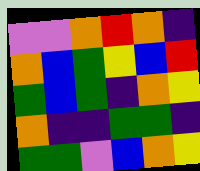[["violet", "violet", "orange", "red", "orange", "indigo"], ["orange", "blue", "green", "yellow", "blue", "red"], ["green", "blue", "green", "indigo", "orange", "yellow"], ["orange", "indigo", "indigo", "green", "green", "indigo"], ["green", "green", "violet", "blue", "orange", "yellow"]]